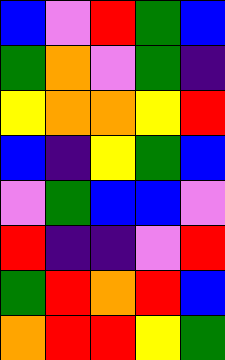[["blue", "violet", "red", "green", "blue"], ["green", "orange", "violet", "green", "indigo"], ["yellow", "orange", "orange", "yellow", "red"], ["blue", "indigo", "yellow", "green", "blue"], ["violet", "green", "blue", "blue", "violet"], ["red", "indigo", "indigo", "violet", "red"], ["green", "red", "orange", "red", "blue"], ["orange", "red", "red", "yellow", "green"]]